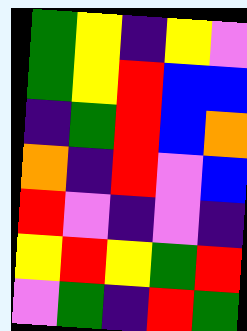[["green", "yellow", "indigo", "yellow", "violet"], ["green", "yellow", "red", "blue", "blue"], ["indigo", "green", "red", "blue", "orange"], ["orange", "indigo", "red", "violet", "blue"], ["red", "violet", "indigo", "violet", "indigo"], ["yellow", "red", "yellow", "green", "red"], ["violet", "green", "indigo", "red", "green"]]